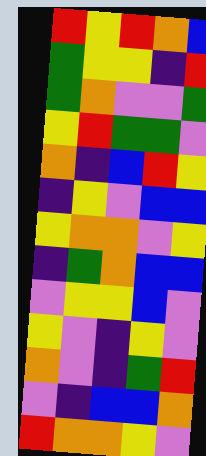[["red", "yellow", "red", "orange", "blue"], ["green", "yellow", "yellow", "indigo", "red"], ["green", "orange", "violet", "violet", "green"], ["yellow", "red", "green", "green", "violet"], ["orange", "indigo", "blue", "red", "yellow"], ["indigo", "yellow", "violet", "blue", "blue"], ["yellow", "orange", "orange", "violet", "yellow"], ["indigo", "green", "orange", "blue", "blue"], ["violet", "yellow", "yellow", "blue", "violet"], ["yellow", "violet", "indigo", "yellow", "violet"], ["orange", "violet", "indigo", "green", "red"], ["violet", "indigo", "blue", "blue", "orange"], ["red", "orange", "orange", "yellow", "violet"]]